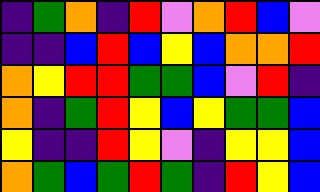[["indigo", "green", "orange", "indigo", "red", "violet", "orange", "red", "blue", "violet"], ["indigo", "indigo", "blue", "red", "blue", "yellow", "blue", "orange", "orange", "red"], ["orange", "yellow", "red", "red", "green", "green", "blue", "violet", "red", "indigo"], ["orange", "indigo", "green", "red", "yellow", "blue", "yellow", "green", "green", "blue"], ["yellow", "indigo", "indigo", "red", "yellow", "violet", "indigo", "yellow", "yellow", "blue"], ["orange", "green", "blue", "green", "red", "green", "indigo", "red", "yellow", "blue"]]